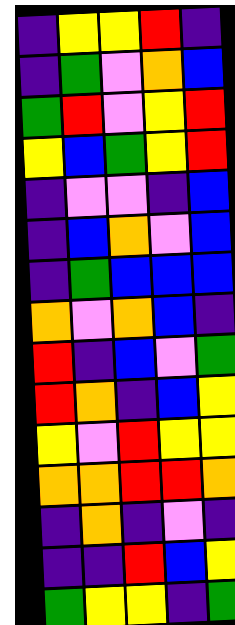[["indigo", "yellow", "yellow", "red", "indigo"], ["indigo", "green", "violet", "orange", "blue"], ["green", "red", "violet", "yellow", "red"], ["yellow", "blue", "green", "yellow", "red"], ["indigo", "violet", "violet", "indigo", "blue"], ["indigo", "blue", "orange", "violet", "blue"], ["indigo", "green", "blue", "blue", "blue"], ["orange", "violet", "orange", "blue", "indigo"], ["red", "indigo", "blue", "violet", "green"], ["red", "orange", "indigo", "blue", "yellow"], ["yellow", "violet", "red", "yellow", "yellow"], ["orange", "orange", "red", "red", "orange"], ["indigo", "orange", "indigo", "violet", "indigo"], ["indigo", "indigo", "red", "blue", "yellow"], ["green", "yellow", "yellow", "indigo", "green"]]